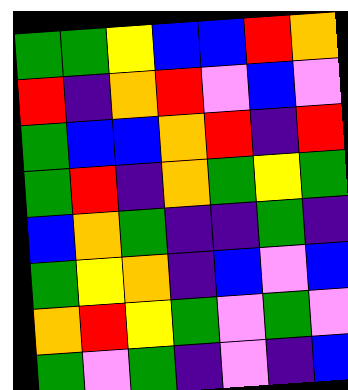[["green", "green", "yellow", "blue", "blue", "red", "orange"], ["red", "indigo", "orange", "red", "violet", "blue", "violet"], ["green", "blue", "blue", "orange", "red", "indigo", "red"], ["green", "red", "indigo", "orange", "green", "yellow", "green"], ["blue", "orange", "green", "indigo", "indigo", "green", "indigo"], ["green", "yellow", "orange", "indigo", "blue", "violet", "blue"], ["orange", "red", "yellow", "green", "violet", "green", "violet"], ["green", "violet", "green", "indigo", "violet", "indigo", "blue"]]